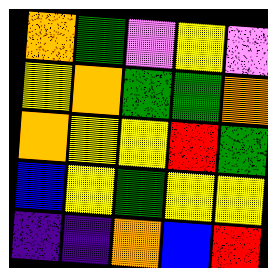[["orange", "green", "violet", "yellow", "violet"], ["yellow", "orange", "green", "green", "orange"], ["orange", "yellow", "yellow", "red", "green"], ["blue", "yellow", "green", "yellow", "yellow"], ["indigo", "indigo", "orange", "blue", "red"]]